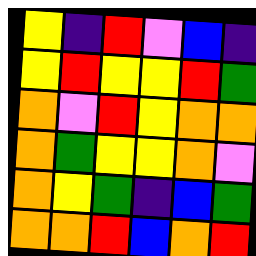[["yellow", "indigo", "red", "violet", "blue", "indigo"], ["yellow", "red", "yellow", "yellow", "red", "green"], ["orange", "violet", "red", "yellow", "orange", "orange"], ["orange", "green", "yellow", "yellow", "orange", "violet"], ["orange", "yellow", "green", "indigo", "blue", "green"], ["orange", "orange", "red", "blue", "orange", "red"]]